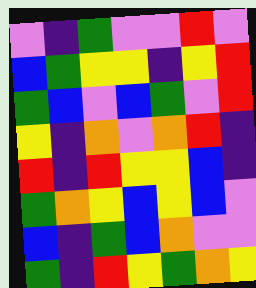[["violet", "indigo", "green", "violet", "violet", "red", "violet"], ["blue", "green", "yellow", "yellow", "indigo", "yellow", "red"], ["green", "blue", "violet", "blue", "green", "violet", "red"], ["yellow", "indigo", "orange", "violet", "orange", "red", "indigo"], ["red", "indigo", "red", "yellow", "yellow", "blue", "indigo"], ["green", "orange", "yellow", "blue", "yellow", "blue", "violet"], ["blue", "indigo", "green", "blue", "orange", "violet", "violet"], ["green", "indigo", "red", "yellow", "green", "orange", "yellow"]]